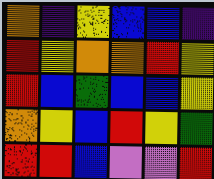[["orange", "indigo", "yellow", "blue", "blue", "indigo"], ["red", "yellow", "orange", "orange", "red", "yellow"], ["red", "blue", "green", "blue", "blue", "yellow"], ["orange", "yellow", "blue", "red", "yellow", "green"], ["red", "red", "blue", "violet", "violet", "red"]]